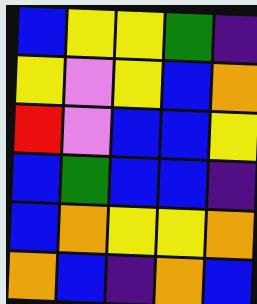[["blue", "yellow", "yellow", "green", "indigo"], ["yellow", "violet", "yellow", "blue", "orange"], ["red", "violet", "blue", "blue", "yellow"], ["blue", "green", "blue", "blue", "indigo"], ["blue", "orange", "yellow", "yellow", "orange"], ["orange", "blue", "indigo", "orange", "blue"]]